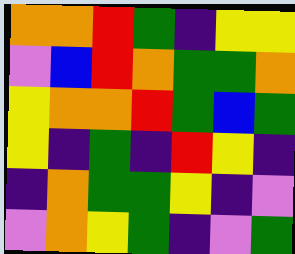[["orange", "orange", "red", "green", "indigo", "yellow", "yellow"], ["violet", "blue", "red", "orange", "green", "green", "orange"], ["yellow", "orange", "orange", "red", "green", "blue", "green"], ["yellow", "indigo", "green", "indigo", "red", "yellow", "indigo"], ["indigo", "orange", "green", "green", "yellow", "indigo", "violet"], ["violet", "orange", "yellow", "green", "indigo", "violet", "green"]]